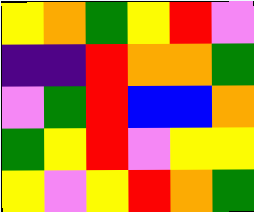[["yellow", "orange", "green", "yellow", "red", "violet"], ["indigo", "indigo", "red", "orange", "orange", "green"], ["violet", "green", "red", "blue", "blue", "orange"], ["green", "yellow", "red", "violet", "yellow", "yellow"], ["yellow", "violet", "yellow", "red", "orange", "green"]]